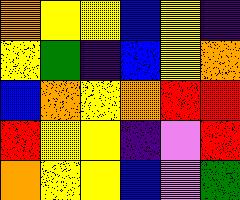[["orange", "yellow", "yellow", "blue", "yellow", "indigo"], ["yellow", "green", "indigo", "blue", "yellow", "orange"], ["blue", "orange", "yellow", "orange", "red", "red"], ["red", "yellow", "yellow", "indigo", "violet", "red"], ["orange", "yellow", "yellow", "blue", "violet", "green"]]